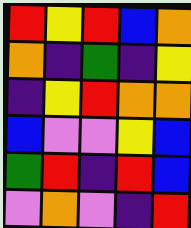[["red", "yellow", "red", "blue", "orange"], ["orange", "indigo", "green", "indigo", "yellow"], ["indigo", "yellow", "red", "orange", "orange"], ["blue", "violet", "violet", "yellow", "blue"], ["green", "red", "indigo", "red", "blue"], ["violet", "orange", "violet", "indigo", "red"]]